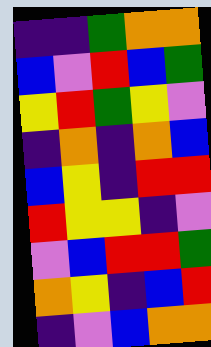[["indigo", "indigo", "green", "orange", "orange"], ["blue", "violet", "red", "blue", "green"], ["yellow", "red", "green", "yellow", "violet"], ["indigo", "orange", "indigo", "orange", "blue"], ["blue", "yellow", "indigo", "red", "red"], ["red", "yellow", "yellow", "indigo", "violet"], ["violet", "blue", "red", "red", "green"], ["orange", "yellow", "indigo", "blue", "red"], ["indigo", "violet", "blue", "orange", "orange"]]